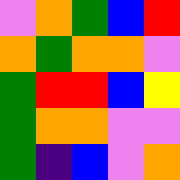[["violet", "orange", "green", "blue", "red"], ["orange", "green", "orange", "orange", "violet"], ["green", "red", "red", "blue", "yellow"], ["green", "orange", "orange", "violet", "violet"], ["green", "indigo", "blue", "violet", "orange"]]